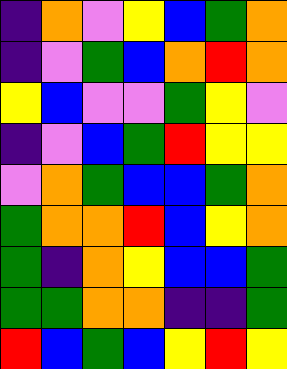[["indigo", "orange", "violet", "yellow", "blue", "green", "orange"], ["indigo", "violet", "green", "blue", "orange", "red", "orange"], ["yellow", "blue", "violet", "violet", "green", "yellow", "violet"], ["indigo", "violet", "blue", "green", "red", "yellow", "yellow"], ["violet", "orange", "green", "blue", "blue", "green", "orange"], ["green", "orange", "orange", "red", "blue", "yellow", "orange"], ["green", "indigo", "orange", "yellow", "blue", "blue", "green"], ["green", "green", "orange", "orange", "indigo", "indigo", "green"], ["red", "blue", "green", "blue", "yellow", "red", "yellow"]]